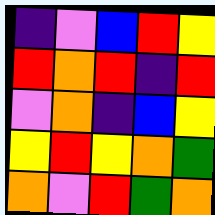[["indigo", "violet", "blue", "red", "yellow"], ["red", "orange", "red", "indigo", "red"], ["violet", "orange", "indigo", "blue", "yellow"], ["yellow", "red", "yellow", "orange", "green"], ["orange", "violet", "red", "green", "orange"]]